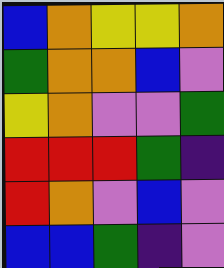[["blue", "orange", "yellow", "yellow", "orange"], ["green", "orange", "orange", "blue", "violet"], ["yellow", "orange", "violet", "violet", "green"], ["red", "red", "red", "green", "indigo"], ["red", "orange", "violet", "blue", "violet"], ["blue", "blue", "green", "indigo", "violet"]]